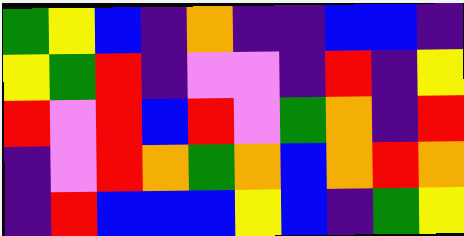[["green", "yellow", "blue", "indigo", "orange", "indigo", "indigo", "blue", "blue", "indigo"], ["yellow", "green", "red", "indigo", "violet", "violet", "indigo", "red", "indigo", "yellow"], ["red", "violet", "red", "blue", "red", "violet", "green", "orange", "indigo", "red"], ["indigo", "violet", "red", "orange", "green", "orange", "blue", "orange", "red", "orange"], ["indigo", "red", "blue", "blue", "blue", "yellow", "blue", "indigo", "green", "yellow"]]